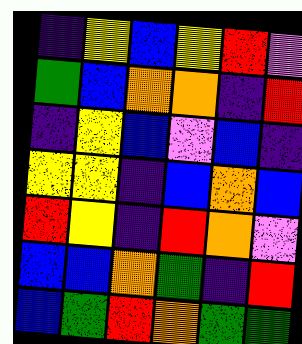[["indigo", "yellow", "blue", "yellow", "red", "violet"], ["green", "blue", "orange", "orange", "indigo", "red"], ["indigo", "yellow", "blue", "violet", "blue", "indigo"], ["yellow", "yellow", "indigo", "blue", "orange", "blue"], ["red", "yellow", "indigo", "red", "orange", "violet"], ["blue", "blue", "orange", "green", "indigo", "red"], ["blue", "green", "red", "orange", "green", "green"]]